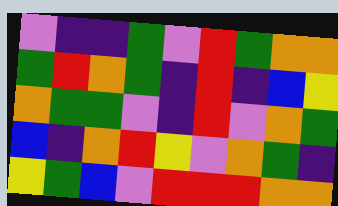[["violet", "indigo", "indigo", "green", "violet", "red", "green", "orange", "orange"], ["green", "red", "orange", "green", "indigo", "red", "indigo", "blue", "yellow"], ["orange", "green", "green", "violet", "indigo", "red", "violet", "orange", "green"], ["blue", "indigo", "orange", "red", "yellow", "violet", "orange", "green", "indigo"], ["yellow", "green", "blue", "violet", "red", "red", "red", "orange", "orange"]]